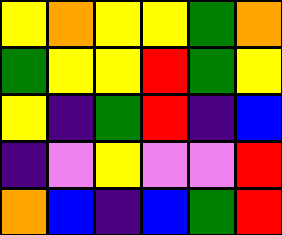[["yellow", "orange", "yellow", "yellow", "green", "orange"], ["green", "yellow", "yellow", "red", "green", "yellow"], ["yellow", "indigo", "green", "red", "indigo", "blue"], ["indigo", "violet", "yellow", "violet", "violet", "red"], ["orange", "blue", "indigo", "blue", "green", "red"]]